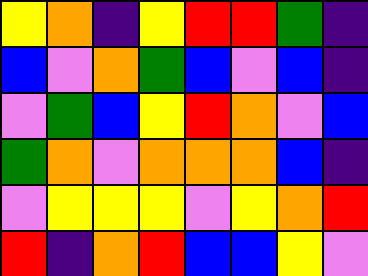[["yellow", "orange", "indigo", "yellow", "red", "red", "green", "indigo"], ["blue", "violet", "orange", "green", "blue", "violet", "blue", "indigo"], ["violet", "green", "blue", "yellow", "red", "orange", "violet", "blue"], ["green", "orange", "violet", "orange", "orange", "orange", "blue", "indigo"], ["violet", "yellow", "yellow", "yellow", "violet", "yellow", "orange", "red"], ["red", "indigo", "orange", "red", "blue", "blue", "yellow", "violet"]]